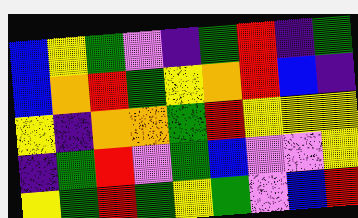[["blue", "yellow", "green", "violet", "indigo", "green", "red", "indigo", "green"], ["blue", "orange", "red", "green", "yellow", "orange", "red", "blue", "indigo"], ["yellow", "indigo", "orange", "orange", "green", "red", "yellow", "yellow", "yellow"], ["indigo", "green", "red", "violet", "green", "blue", "violet", "violet", "yellow"], ["yellow", "green", "red", "green", "yellow", "green", "violet", "blue", "red"]]